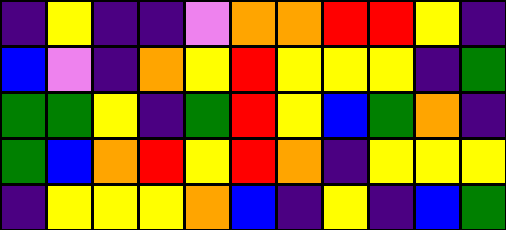[["indigo", "yellow", "indigo", "indigo", "violet", "orange", "orange", "red", "red", "yellow", "indigo"], ["blue", "violet", "indigo", "orange", "yellow", "red", "yellow", "yellow", "yellow", "indigo", "green"], ["green", "green", "yellow", "indigo", "green", "red", "yellow", "blue", "green", "orange", "indigo"], ["green", "blue", "orange", "red", "yellow", "red", "orange", "indigo", "yellow", "yellow", "yellow"], ["indigo", "yellow", "yellow", "yellow", "orange", "blue", "indigo", "yellow", "indigo", "blue", "green"]]